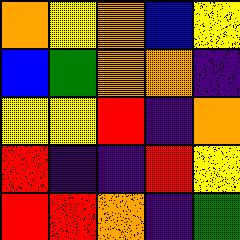[["orange", "yellow", "orange", "blue", "yellow"], ["blue", "green", "orange", "orange", "indigo"], ["yellow", "yellow", "red", "indigo", "orange"], ["red", "indigo", "indigo", "red", "yellow"], ["red", "red", "orange", "indigo", "green"]]